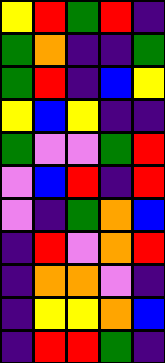[["yellow", "red", "green", "red", "indigo"], ["green", "orange", "indigo", "indigo", "green"], ["green", "red", "indigo", "blue", "yellow"], ["yellow", "blue", "yellow", "indigo", "indigo"], ["green", "violet", "violet", "green", "red"], ["violet", "blue", "red", "indigo", "red"], ["violet", "indigo", "green", "orange", "blue"], ["indigo", "red", "violet", "orange", "red"], ["indigo", "orange", "orange", "violet", "indigo"], ["indigo", "yellow", "yellow", "orange", "blue"], ["indigo", "red", "red", "green", "indigo"]]